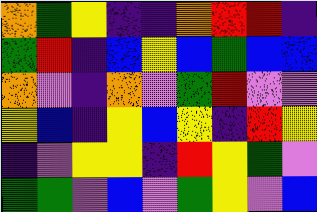[["orange", "green", "yellow", "indigo", "indigo", "orange", "red", "red", "indigo"], ["green", "red", "indigo", "blue", "yellow", "blue", "green", "blue", "blue"], ["orange", "violet", "indigo", "orange", "violet", "green", "red", "violet", "violet"], ["yellow", "blue", "indigo", "yellow", "blue", "yellow", "indigo", "red", "yellow"], ["indigo", "violet", "yellow", "yellow", "indigo", "red", "yellow", "green", "violet"], ["green", "green", "violet", "blue", "violet", "green", "yellow", "violet", "blue"]]